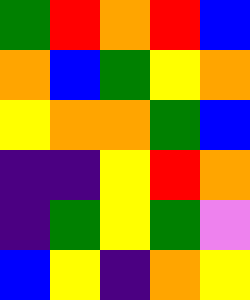[["green", "red", "orange", "red", "blue"], ["orange", "blue", "green", "yellow", "orange"], ["yellow", "orange", "orange", "green", "blue"], ["indigo", "indigo", "yellow", "red", "orange"], ["indigo", "green", "yellow", "green", "violet"], ["blue", "yellow", "indigo", "orange", "yellow"]]